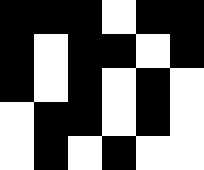[["black", "black", "black", "white", "black", "black"], ["black", "white", "black", "black", "white", "black"], ["black", "white", "black", "white", "black", "white"], ["white", "black", "black", "white", "black", "white"], ["white", "black", "white", "black", "white", "white"]]